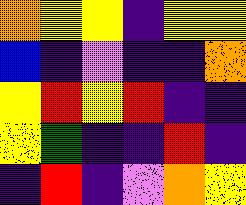[["orange", "yellow", "yellow", "indigo", "yellow", "yellow"], ["blue", "indigo", "violet", "indigo", "indigo", "orange"], ["yellow", "red", "yellow", "red", "indigo", "indigo"], ["yellow", "green", "indigo", "indigo", "red", "indigo"], ["indigo", "red", "indigo", "violet", "orange", "yellow"]]